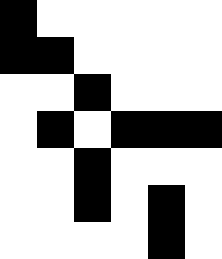[["black", "white", "white", "white", "white", "white"], ["black", "black", "white", "white", "white", "white"], ["white", "white", "black", "white", "white", "white"], ["white", "black", "white", "black", "black", "black"], ["white", "white", "black", "white", "white", "white"], ["white", "white", "black", "white", "black", "white"], ["white", "white", "white", "white", "black", "white"]]